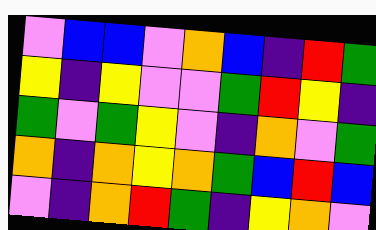[["violet", "blue", "blue", "violet", "orange", "blue", "indigo", "red", "green"], ["yellow", "indigo", "yellow", "violet", "violet", "green", "red", "yellow", "indigo"], ["green", "violet", "green", "yellow", "violet", "indigo", "orange", "violet", "green"], ["orange", "indigo", "orange", "yellow", "orange", "green", "blue", "red", "blue"], ["violet", "indigo", "orange", "red", "green", "indigo", "yellow", "orange", "violet"]]